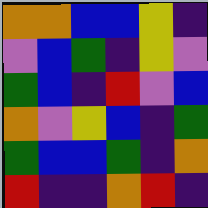[["orange", "orange", "blue", "blue", "yellow", "indigo"], ["violet", "blue", "green", "indigo", "yellow", "violet"], ["green", "blue", "indigo", "red", "violet", "blue"], ["orange", "violet", "yellow", "blue", "indigo", "green"], ["green", "blue", "blue", "green", "indigo", "orange"], ["red", "indigo", "indigo", "orange", "red", "indigo"]]